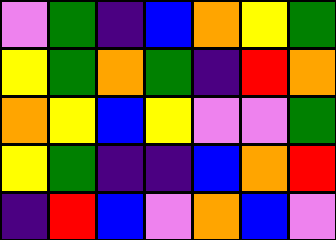[["violet", "green", "indigo", "blue", "orange", "yellow", "green"], ["yellow", "green", "orange", "green", "indigo", "red", "orange"], ["orange", "yellow", "blue", "yellow", "violet", "violet", "green"], ["yellow", "green", "indigo", "indigo", "blue", "orange", "red"], ["indigo", "red", "blue", "violet", "orange", "blue", "violet"]]